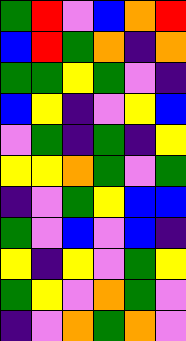[["green", "red", "violet", "blue", "orange", "red"], ["blue", "red", "green", "orange", "indigo", "orange"], ["green", "green", "yellow", "green", "violet", "indigo"], ["blue", "yellow", "indigo", "violet", "yellow", "blue"], ["violet", "green", "indigo", "green", "indigo", "yellow"], ["yellow", "yellow", "orange", "green", "violet", "green"], ["indigo", "violet", "green", "yellow", "blue", "blue"], ["green", "violet", "blue", "violet", "blue", "indigo"], ["yellow", "indigo", "yellow", "violet", "green", "yellow"], ["green", "yellow", "violet", "orange", "green", "violet"], ["indigo", "violet", "orange", "green", "orange", "violet"]]